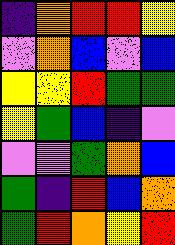[["indigo", "orange", "red", "red", "yellow"], ["violet", "orange", "blue", "violet", "blue"], ["yellow", "yellow", "red", "green", "green"], ["yellow", "green", "blue", "indigo", "violet"], ["violet", "violet", "green", "orange", "blue"], ["green", "indigo", "red", "blue", "orange"], ["green", "red", "orange", "yellow", "red"]]